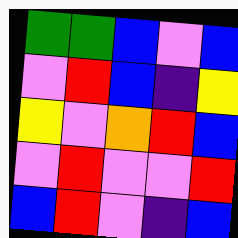[["green", "green", "blue", "violet", "blue"], ["violet", "red", "blue", "indigo", "yellow"], ["yellow", "violet", "orange", "red", "blue"], ["violet", "red", "violet", "violet", "red"], ["blue", "red", "violet", "indigo", "blue"]]